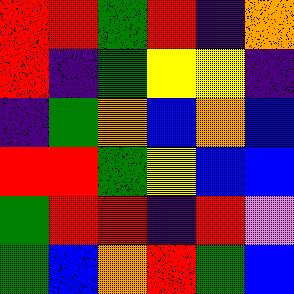[["red", "red", "green", "red", "indigo", "orange"], ["red", "indigo", "green", "yellow", "yellow", "indigo"], ["indigo", "green", "orange", "blue", "orange", "blue"], ["red", "red", "green", "yellow", "blue", "blue"], ["green", "red", "red", "indigo", "red", "violet"], ["green", "blue", "orange", "red", "green", "blue"]]